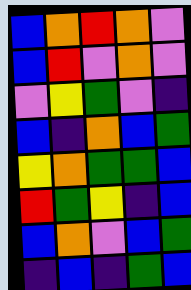[["blue", "orange", "red", "orange", "violet"], ["blue", "red", "violet", "orange", "violet"], ["violet", "yellow", "green", "violet", "indigo"], ["blue", "indigo", "orange", "blue", "green"], ["yellow", "orange", "green", "green", "blue"], ["red", "green", "yellow", "indigo", "blue"], ["blue", "orange", "violet", "blue", "green"], ["indigo", "blue", "indigo", "green", "blue"]]